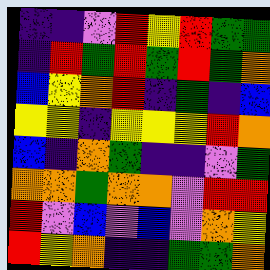[["indigo", "indigo", "violet", "red", "yellow", "red", "green", "green"], ["indigo", "red", "green", "red", "green", "red", "green", "orange"], ["blue", "yellow", "orange", "red", "indigo", "green", "indigo", "blue"], ["yellow", "yellow", "indigo", "yellow", "yellow", "yellow", "red", "orange"], ["blue", "indigo", "orange", "green", "indigo", "indigo", "violet", "green"], ["orange", "orange", "green", "orange", "orange", "violet", "red", "red"], ["red", "violet", "blue", "violet", "blue", "violet", "orange", "yellow"], ["red", "yellow", "orange", "indigo", "indigo", "green", "green", "orange"]]